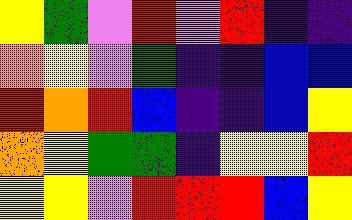[["yellow", "green", "violet", "red", "violet", "red", "indigo", "indigo"], ["orange", "yellow", "violet", "green", "indigo", "indigo", "blue", "blue"], ["red", "orange", "red", "blue", "indigo", "indigo", "blue", "yellow"], ["orange", "yellow", "green", "green", "indigo", "yellow", "yellow", "red"], ["yellow", "yellow", "violet", "red", "red", "red", "blue", "yellow"]]